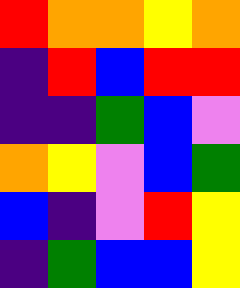[["red", "orange", "orange", "yellow", "orange"], ["indigo", "red", "blue", "red", "red"], ["indigo", "indigo", "green", "blue", "violet"], ["orange", "yellow", "violet", "blue", "green"], ["blue", "indigo", "violet", "red", "yellow"], ["indigo", "green", "blue", "blue", "yellow"]]